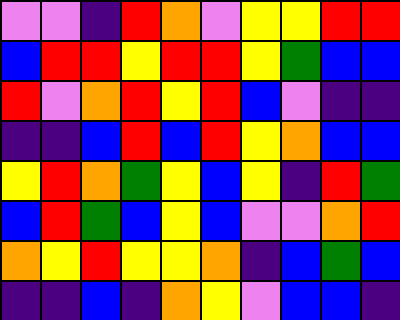[["violet", "violet", "indigo", "red", "orange", "violet", "yellow", "yellow", "red", "red"], ["blue", "red", "red", "yellow", "red", "red", "yellow", "green", "blue", "blue"], ["red", "violet", "orange", "red", "yellow", "red", "blue", "violet", "indigo", "indigo"], ["indigo", "indigo", "blue", "red", "blue", "red", "yellow", "orange", "blue", "blue"], ["yellow", "red", "orange", "green", "yellow", "blue", "yellow", "indigo", "red", "green"], ["blue", "red", "green", "blue", "yellow", "blue", "violet", "violet", "orange", "red"], ["orange", "yellow", "red", "yellow", "yellow", "orange", "indigo", "blue", "green", "blue"], ["indigo", "indigo", "blue", "indigo", "orange", "yellow", "violet", "blue", "blue", "indigo"]]